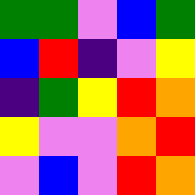[["green", "green", "violet", "blue", "green"], ["blue", "red", "indigo", "violet", "yellow"], ["indigo", "green", "yellow", "red", "orange"], ["yellow", "violet", "violet", "orange", "red"], ["violet", "blue", "violet", "red", "orange"]]